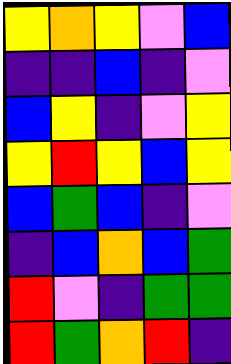[["yellow", "orange", "yellow", "violet", "blue"], ["indigo", "indigo", "blue", "indigo", "violet"], ["blue", "yellow", "indigo", "violet", "yellow"], ["yellow", "red", "yellow", "blue", "yellow"], ["blue", "green", "blue", "indigo", "violet"], ["indigo", "blue", "orange", "blue", "green"], ["red", "violet", "indigo", "green", "green"], ["red", "green", "orange", "red", "indigo"]]